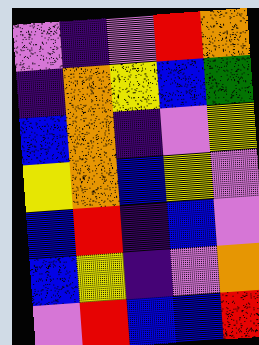[["violet", "indigo", "violet", "red", "orange"], ["indigo", "orange", "yellow", "blue", "green"], ["blue", "orange", "indigo", "violet", "yellow"], ["yellow", "orange", "blue", "yellow", "violet"], ["blue", "red", "indigo", "blue", "violet"], ["blue", "yellow", "indigo", "violet", "orange"], ["violet", "red", "blue", "blue", "red"]]